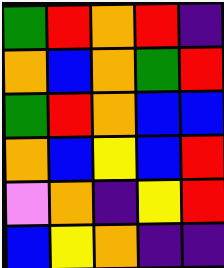[["green", "red", "orange", "red", "indigo"], ["orange", "blue", "orange", "green", "red"], ["green", "red", "orange", "blue", "blue"], ["orange", "blue", "yellow", "blue", "red"], ["violet", "orange", "indigo", "yellow", "red"], ["blue", "yellow", "orange", "indigo", "indigo"]]